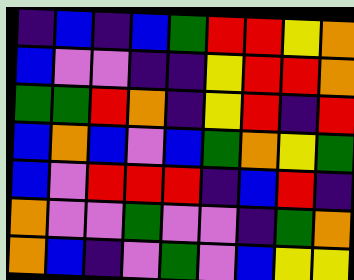[["indigo", "blue", "indigo", "blue", "green", "red", "red", "yellow", "orange"], ["blue", "violet", "violet", "indigo", "indigo", "yellow", "red", "red", "orange"], ["green", "green", "red", "orange", "indigo", "yellow", "red", "indigo", "red"], ["blue", "orange", "blue", "violet", "blue", "green", "orange", "yellow", "green"], ["blue", "violet", "red", "red", "red", "indigo", "blue", "red", "indigo"], ["orange", "violet", "violet", "green", "violet", "violet", "indigo", "green", "orange"], ["orange", "blue", "indigo", "violet", "green", "violet", "blue", "yellow", "yellow"]]